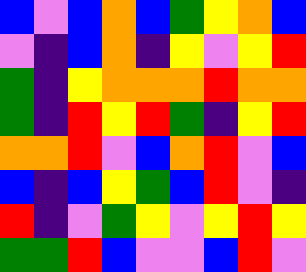[["blue", "violet", "blue", "orange", "blue", "green", "yellow", "orange", "blue"], ["violet", "indigo", "blue", "orange", "indigo", "yellow", "violet", "yellow", "red"], ["green", "indigo", "yellow", "orange", "orange", "orange", "red", "orange", "orange"], ["green", "indigo", "red", "yellow", "red", "green", "indigo", "yellow", "red"], ["orange", "orange", "red", "violet", "blue", "orange", "red", "violet", "blue"], ["blue", "indigo", "blue", "yellow", "green", "blue", "red", "violet", "indigo"], ["red", "indigo", "violet", "green", "yellow", "violet", "yellow", "red", "yellow"], ["green", "green", "red", "blue", "violet", "violet", "blue", "red", "violet"]]